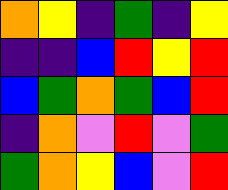[["orange", "yellow", "indigo", "green", "indigo", "yellow"], ["indigo", "indigo", "blue", "red", "yellow", "red"], ["blue", "green", "orange", "green", "blue", "red"], ["indigo", "orange", "violet", "red", "violet", "green"], ["green", "orange", "yellow", "blue", "violet", "red"]]